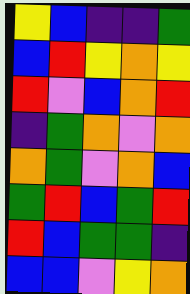[["yellow", "blue", "indigo", "indigo", "green"], ["blue", "red", "yellow", "orange", "yellow"], ["red", "violet", "blue", "orange", "red"], ["indigo", "green", "orange", "violet", "orange"], ["orange", "green", "violet", "orange", "blue"], ["green", "red", "blue", "green", "red"], ["red", "blue", "green", "green", "indigo"], ["blue", "blue", "violet", "yellow", "orange"]]